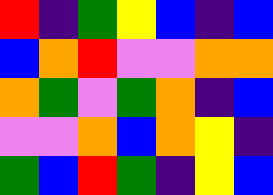[["red", "indigo", "green", "yellow", "blue", "indigo", "blue"], ["blue", "orange", "red", "violet", "violet", "orange", "orange"], ["orange", "green", "violet", "green", "orange", "indigo", "blue"], ["violet", "violet", "orange", "blue", "orange", "yellow", "indigo"], ["green", "blue", "red", "green", "indigo", "yellow", "blue"]]